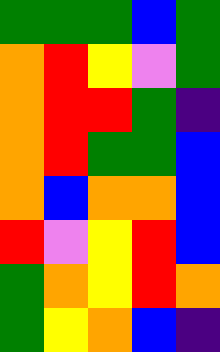[["green", "green", "green", "blue", "green"], ["orange", "red", "yellow", "violet", "green"], ["orange", "red", "red", "green", "indigo"], ["orange", "red", "green", "green", "blue"], ["orange", "blue", "orange", "orange", "blue"], ["red", "violet", "yellow", "red", "blue"], ["green", "orange", "yellow", "red", "orange"], ["green", "yellow", "orange", "blue", "indigo"]]